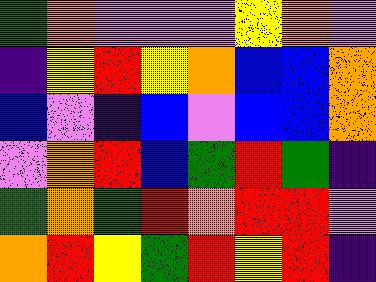[["green", "orange", "violet", "violet", "violet", "yellow", "orange", "violet"], ["indigo", "yellow", "red", "yellow", "orange", "blue", "blue", "orange"], ["blue", "violet", "indigo", "blue", "violet", "blue", "blue", "orange"], ["violet", "orange", "red", "blue", "green", "red", "green", "indigo"], ["green", "orange", "green", "red", "orange", "red", "red", "violet"], ["orange", "red", "yellow", "green", "red", "yellow", "red", "indigo"]]